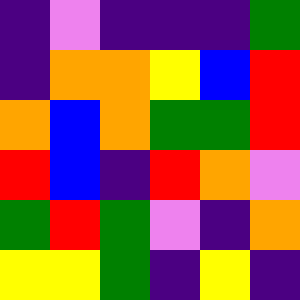[["indigo", "violet", "indigo", "indigo", "indigo", "green"], ["indigo", "orange", "orange", "yellow", "blue", "red"], ["orange", "blue", "orange", "green", "green", "red"], ["red", "blue", "indigo", "red", "orange", "violet"], ["green", "red", "green", "violet", "indigo", "orange"], ["yellow", "yellow", "green", "indigo", "yellow", "indigo"]]